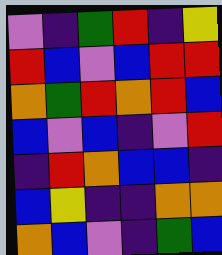[["violet", "indigo", "green", "red", "indigo", "yellow"], ["red", "blue", "violet", "blue", "red", "red"], ["orange", "green", "red", "orange", "red", "blue"], ["blue", "violet", "blue", "indigo", "violet", "red"], ["indigo", "red", "orange", "blue", "blue", "indigo"], ["blue", "yellow", "indigo", "indigo", "orange", "orange"], ["orange", "blue", "violet", "indigo", "green", "blue"]]